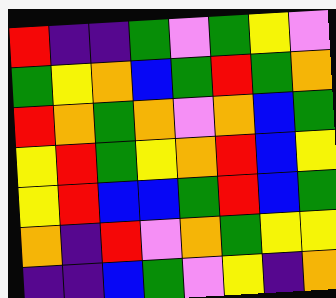[["red", "indigo", "indigo", "green", "violet", "green", "yellow", "violet"], ["green", "yellow", "orange", "blue", "green", "red", "green", "orange"], ["red", "orange", "green", "orange", "violet", "orange", "blue", "green"], ["yellow", "red", "green", "yellow", "orange", "red", "blue", "yellow"], ["yellow", "red", "blue", "blue", "green", "red", "blue", "green"], ["orange", "indigo", "red", "violet", "orange", "green", "yellow", "yellow"], ["indigo", "indigo", "blue", "green", "violet", "yellow", "indigo", "orange"]]